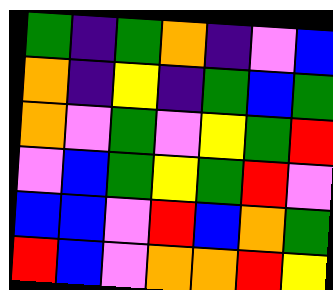[["green", "indigo", "green", "orange", "indigo", "violet", "blue"], ["orange", "indigo", "yellow", "indigo", "green", "blue", "green"], ["orange", "violet", "green", "violet", "yellow", "green", "red"], ["violet", "blue", "green", "yellow", "green", "red", "violet"], ["blue", "blue", "violet", "red", "blue", "orange", "green"], ["red", "blue", "violet", "orange", "orange", "red", "yellow"]]